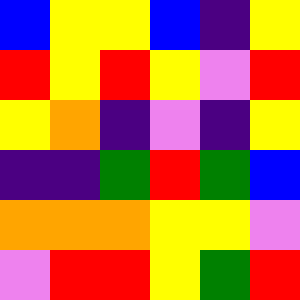[["blue", "yellow", "yellow", "blue", "indigo", "yellow"], ["red", "yellow", "red", "yellow", "violet", "red"], ["yellow", "orange", "indigo", "violet", "indigo", "yellow"], ["indigo", "indigo", "green", "red", "green", "blue"], ["orange", "orange", "orange", "yellow", "yellow", "violet"], ["violet", "red", "red", "yellow", "green", "red"]]